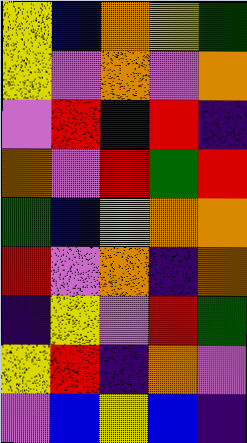[["yellow", "blue", "orange", "yellow", "green"], ["yellow", "violet", "orange", "violet", "orange"], ["violet", "red", "indigo", "red", "indigo"], ["orange", "violet", "red", "green", "red"], ["green", "blue", "yellow", "orange", "orange"], ["red", "violet", "orange", "indigo", "orange"], ["indigo", "yellow", "violet", "red", "green"], ["yellow", "red", "indigo", "orange", "violet"], ["violet", "blue", "yellow", "blue", "indigo"]]